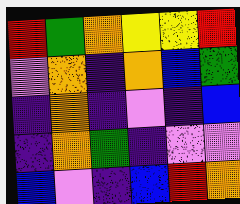[["red", "green", "orange", "yellow", "yellow", "red"], ["violet", "orange", "indigo", "orange", "blue", "green"], ["indigo", "orange", "indigo", "violet", "indigo", "blue"], ["indigo", "orange", "green", "indigo", "violet", "violet"], ["blue", "violet", "indigo", "blue", "red", "orange"]]